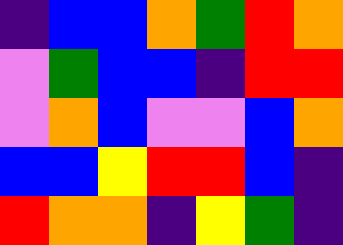[["indigo", "blue", "blue", "orange", "green", "red", "orange"], ["violet", "green", "blue", "blue", "indigo", "red", "red"], ["violet", "orange", "blue", "violet", "violet", "blue", "orange"], ["blue", "blue", "yellow", "red", "red", "blue", "indigo"], ["red", "orange", "orange", "indigo", "yellow", "green", "indigo"]]